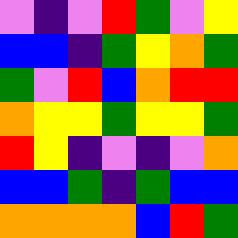[["violet", "indigo", "violet", "red", "green", "violet", "yellow"], ["blue", "blue", "indigo", "green", "yellow", "orange", "green"], ["green", "violet", "red", "blue", "orange", "red", "red"], ["orange", "yellow", "yellow", "green", "yellow", "yellow", "green"], ["red", "yellow", "indigo", "violet", "indigo", "violet", "orange"], ["blue", "blue", "green", "indigo", "green", "blue", "blue"], ["orange", "orange", "orange", "orange", "blue", "red", "green"]]